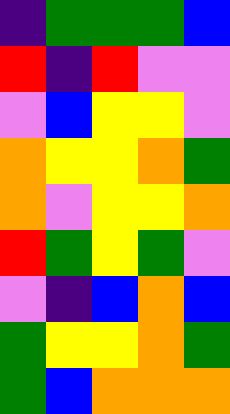[["indigo", "green", "green", "green", "blue"], ["red", "indigo", "red", "violet", "violet"], ["violet", "blue", "yellow", "yellow", "violet"], ["orange", "yellow", "yellow", "orange", "green"], ["orange", "violet", "yellow", "yellow", "orange"], ["red", "green", "yellow", "green", "violet"], ["violet", "indigo", "blue", "orange", "blue"], ["green", "yellow", "yellow", "orange", "green"], ["green", "blue", "orange", "orange", "orange"]]